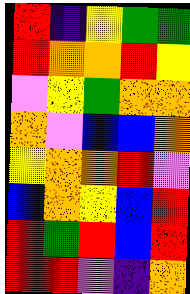[["red", "indigo", "yellow", "green", "green"], ["red", "orange", "orange", "red", "yellow"], ["violet", "yellow", "green", "orange", "orange"], ["orange", "violet", "blue", "blue", "orange"], ["yellow", "orange", "orange", "red", "violet"], ["blue", "orange", "yellow", "blue", "red"], ["red", "green", "red", "blue", "red"], ["red", "red", "violet", "indigo", "orange"]]